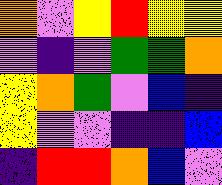[["orange", "violet", "yellow", "red", "yellow", "yellow"], ["violet", "indigo", "violet", "green", "green", "orange"], ["yellow", "orange", "green", "violet", "blue", "indigo"], ["yellow", "violet", "violet", "indigo", "indigo", "blue"], ["indigo", "red", "red", "orange", "blue", "violet"]]